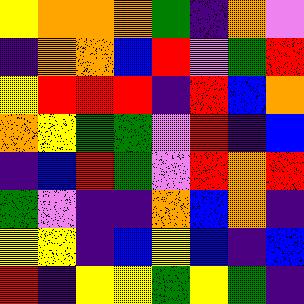[["yellow", "orange", "orange", "orange", "green", "indigo", "orange", "violet"], ["indigo", "orange", "orange", "blue", "red", "violet", "green", "red"], ["yellow", "red", "red", "red", "indigo", "red", "blue", "orange"], ["orange", "yellow", "green", "green", "violet", "red", "indigo", "blue"], ["indigo", "blue", "red", "green", "violet", "red", "orange", "red"], ["green", "violet", "indigo", "indigo", "orange", "blue", "orange", "indigo"], ["yellow", "yellow", "indigo", "blue", "yellow", "blue", "indigo", "blue"], ["red", "indigo", "yellow", "yellow", "green", "yellow", "green", "indigo"]]